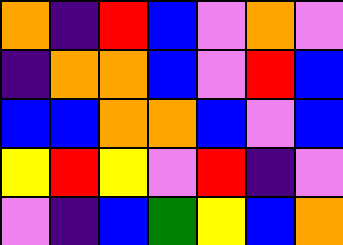[["orange", "indigo", "red", "blue", "violet", "orange", "violet"], ["indigo", "orange", "orange", "blue", "violet", "red", "blue"], ["blue", "blue", "orange", "orange", "blue", "violet", "blue"], ["yellow", "red", "yellow", "violet", "red", "indigo", "violet"], ["violet", "indigo", "blue", "green", "yellow", "blue", "orange"]]